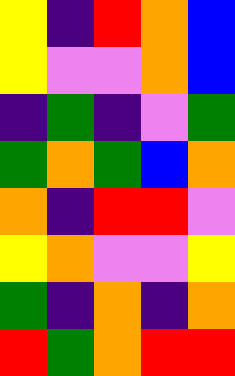[["yellow", "indigo", "red", "orange", "blue"], ["yellow", "violet", "violet", "orange", "blue"], ["indigo", "green", "indigo", "violet", "green"], ["green", "orange", "green", "blue", "orange"], ["orange", "indigo", "red", "red", "violet"], ["yellow", "orange", "violet", "violet", "yellow"], ["green", "indigo", "orange", "indigo", "orange"], ["red", "green", "orange", "red", "red"]]